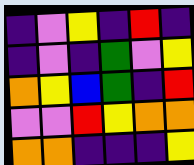[["indigo", "violet", "yellow", "indigo", "red", "indigo"], ["indigo", "violet", "indigo", "green", "violet", "yellow"], ["orange", "yellow", "blue", "green", "indigo", "red"], ["violet", "violet", "red", "yellow", "orange", "orange"], ["orange", "orange", "indigo", "indigo", "indigo", "yellow"]]